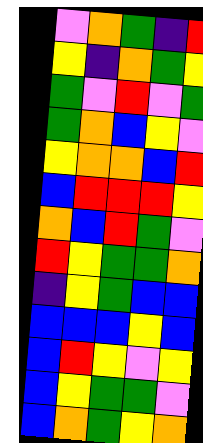[["violet", "orange", "green", "indigo", "red"], ["yellow", "indigo", "orange", "green", "yellow"], ["green", "violet", "red", "violet", "green"], ["green", "orange", "blue", "yellow", "violet"], ["yellow", "orange", "orange", "blue", "red"], ["blue", "red", "red", "red", "yellow"], ["orange", "blue", "red", "green", "violet"], ["red", "yellow", "green", "green", "orange"], ["indigo", "yellow", "green", "blue", "blue"], ["blue", "blue", "blue", "yellow", "blue"], ["blue", "red", "yellow", "violet", "yellow"], ["blue", "yellow", "green", "green", "violet"], ["blue", "orange", "green", "yellow", "orange"]]